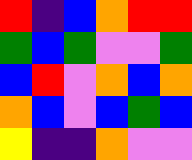[["red", "indigo", "blue", "orange", "red", "red"], ["green", "blue", "green", "violet", "violet", "green"], ["blue", "red", "violet", "orange", "blue", "orange"], ["orange", "blue", "violet", "blue", "green", "blue"], ["yellow", "indigo", "indigo", "orange", "violet", "violet"]]